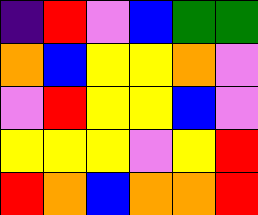[["indigo", "red", "violet", "blue", "green", "green"], ["orange", "blue", "yellow", "yellow", "orange", "violet"], ["violet", "red", "yellow", "yellow", "blue", "violet"], ["yellow", "yellow", "yellow", "violet", "yellow", "red"], ["red", "orange", "blue", "orange", "orange", "red"]]